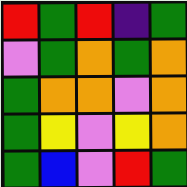[["red", "green", "red", "indigo", "green"], ["violet", "green", "orange", "green", "orange"], ["green", "orange", "orange", "violet", "orange"], ["green", "yellow", "violet", "yellow", "orange"], ["green", "blue", "violet", "red", "green"]]